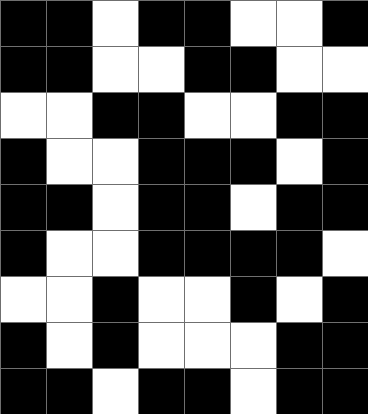[["black", "black", "white", "black", "black", "white", "white", "black"], ["black", "black", "white", "white", "black", "black", "white", "white"], ["white", "white", "black", "black", "white", "white", "black", "black"], ["black", "white", "white", "black", "black", "black", "white", "black"], ["black", "black", "white", "black", "black", "white", "black", "black"], ["black", "white", "white", "black", "black", "black", "black", "white"], ["white", "white", "black", "white", "white", "black", "white", "black"], ["black", "white", "black", "white", "white", "white", "black", "black"], ["black", "black", "white", "black", "black", "white", "black", "black"]]